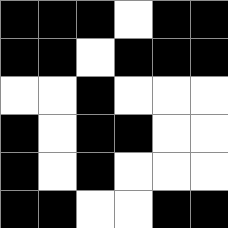[["black", "black", "black", "white", "black", "black"], ["black", "black", "white", "black", "black", "black"], ["white", "white", "black", "white", "white", "white"], ["black", "white", "black", "black", "white", "white"], ["black", "white", "black", "white", "white", "white"], ["black", "black", "white", "white", "black", "black"]]